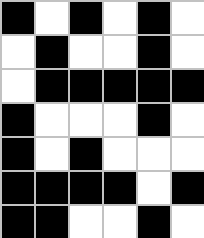[["black", "white", "black", "white", "black", "white"], ["white", "black", "white", "white", "black", "white"], ["white", "black", "black", "black", "black", "black"], ["black", "white", "white", "white", "black", "white"], ["black", "white", "black", "white", "white", "white"], ["black", "black", "black", "black", "white", "black"], ["black", "black", "white", "white", "black", "white"]]